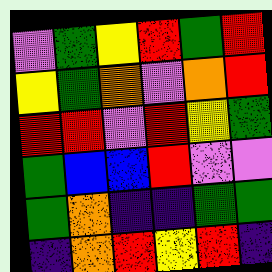[["violet", "green", "yellow", "red", "green", "red"], ["yellow", "green", "orange", "violet", "orange", "red"], ["red", "red", "violet", "red", "yellow", "green"], ["green", "blue", "blue", "red", "violet", "violet"], ["green", "orange", "indigo", "indigo", "green", "green"], ["indigo", "orange", "red", "yellow", "red", "indigo"]]